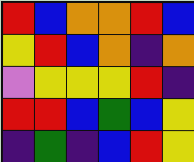[["red", "blue", "orange", "orange", "red", "blue"], ["yellow", "red", "blue", "orange", "indigo", "orange"], ["violet", "yellow", "yellow", "yellow", "red", "indigo"], ["red", "red", "blue", "green", "blue", "yellow"], ["indigo", "green", "indigo", "blue", "red", "yellow"]]